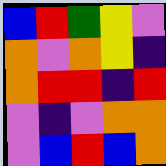[["blue", "red", "green", "yellow", "violet"], ["orange", "violet", "orange", "yellow", "indigo"], ["orange", "red", "red", "indigo", "red"], ["violet", "indigo", "violet", "orange", "orange"], ["violet", "blue", "red", "blue", "orange"]]